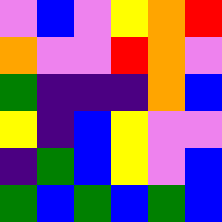[["violet", "blue", "violet", "yellow", "orange", "red"], ["orange", "violet", "violet", "red", "orange", "violet"], ["green", "indigo", "indigo", "indigo", "orange", "blue"], ["yellow", "indigo", "blue", "yellow", "violet", "violet"], ["indigo", "green", "blue", "yellow", "violet", "blue"], ["green", "blue", "green", "blue", "green", "blue"]]